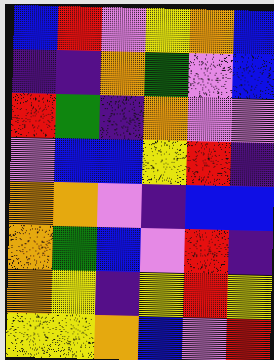[["blue", "red", "violet", "yellow", "orange", "blue"], ["indigo", "indigo", "orange", "green", "violet", "blue"], ["red", "green", "indigo", "orange", "violet", "violet"], ["violet", "blue", "blue", "yellow", "red", "indigo"], ["orange", "orange", "violet", "indigo", "blue", "blue"], ["orange", "green", "blue", "violet", "red", "indigo"], ["orange", "yellow", "indigo", "yellow", "red", "yellow"], ["yellow", "yellow", "orange", "blue", "violet", "red"]]